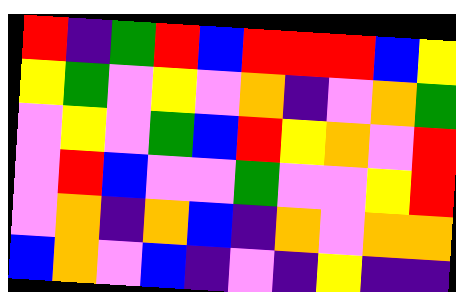[["red", "indigo", "green", "red", "blue", "red", "red", "red", "blue", "yellow"], ["yellow", "green", "violet", "yellow", "violet", "orange", "indigo", "violet", "orange", "green"], ["violet", "yellow", "violet", "green", "blue", "red", "yellow", "orange", "violet", "red"], ["violet", "red", "blue", "violet", "violet", "green", "violet", "violet", "yellow", "red"], ["violet", "orange", "indigo", "orange", "blue", "indigo", "orange", "violet", "orange", "orange"], ["blue", "orange", "violet", "blue", "indigo", "violet", "indigo", "yellow", "indigo", "indigo"]]